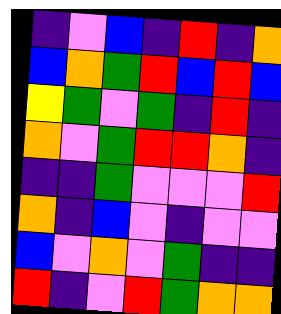[["indigo", "violet", "blue", "indigo", "red", "indigo", "orange"], ["blue", "orange", "green", "red", "blue", "red", "blue"], ["yellow", "green", "violet", "green", "indigo", "red", "indigo"], ["orange", "violet", "green", "red", "red", "orange", "indigo"], ["indigo", "indigo", "green", "violet", "violet", "violet", "red"], ["orange", "indigo", "blue", "violet", "indigo", "violet", "violet"], ["blue", "violet", "orange", "violet", "green", "indigo", "indigo"], ["red", "indigo", "violet", "red", "green", "orange", "orange"]]